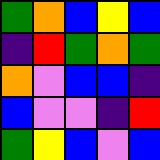[["green", "orange", "blue", "yellow", "blue"], ["indigo", "red", "green", "orange", "green"], ["orange", "violet", "blue", "blue", "indigo"], ["blue", "violet", "violet", "indigo", "red"], ["green", "yellow", "blue", "violet", "blue"]]